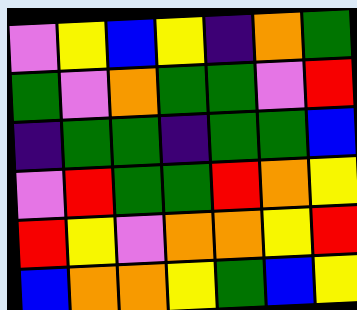[["violet", "yellow", "blue", "yellow", "indigo", "orange", "green"], ["green", "violet", "orange", "green", "green", "violet", "red"], ["indigo", "green", "green", "indigo", "green", "green", "blue"], ["violet", "red", "green", "green", "red", "orange", "yellow"], ["red", "yellow", "violet", "orange", "orange", "yellow", "red"], ["blue", "orange", "orange", "yellow", "green", "blue", "yellow"]]